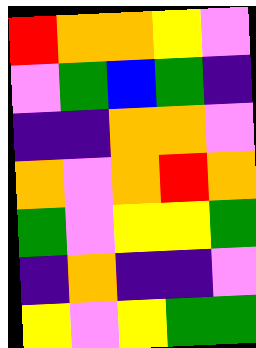[["red", "orange", "orange", "yellow", "violet"], ["violet", "green", "blue", "green", "indigo"], ["indigo", "indigo", "orange", "orange", "violet"], ["orange", "violet", "orange", "red", "orange"], ["green", "violet", "yellow", "yellow", "green"], ["indigo", "orange", "indigo", "indigo", "violet"], ["yellow", "violet", "yellow", "green", "green"]]